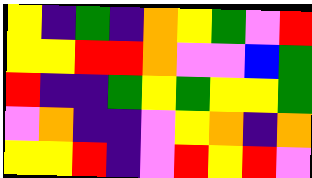[["yellow", "indigo", "green", "indigo", "orange", "yellow", "green", "violet", "red"], ["yellow", "yellow", "red", "red", "orange", "violet", "violet", "blue", "green"], ["red", "indigo", "indigo", "green", "yellow", "green", "yellow", "yellow", "green"], ["violet", "orange", "indigo", "indigo", "violet", "yellow", "orange", "indigo", "orange"], ["yellow", "yellow", "red", "indigo", "violet", "red", "yellow", "red", "violet"]]